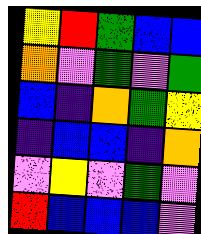[["yellow", "red", "green", "blue", "blue"], ["orange", "violet", "green", "violet", "green"], ["blue", "indigo", "orange", "green", "yellow"], ["indigo", "blue", "blue", "indigo", "orange"], ["violet", "yellow", "violet", "green", "violet"], ["red", "blue", "blue", "blue", "violet"]]